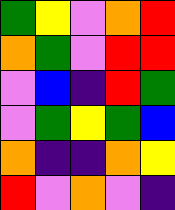[["green", "yellow", "violet", "orange", "red"], ["orange", "green", "violet", "red", "red"], ["violet", "blue", "indigo", "red", "green"], ["violet", "green", "yellow", "green", "blue"], ["orange", "indigo", "indigo", "orange", "yellow"], ["red", "violet", "orange", "violet", "indigo"]]